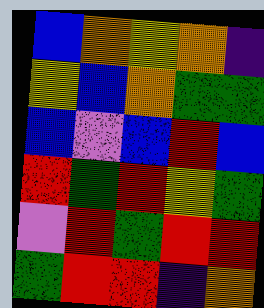[["blue", "orange", "yellow", "orange", "indigo"], ["yellow", "blue", "orange", "green", "green"], ["blue", "violet", "blue", "red", "blue"], ["red", "green", "red", "yellow", "green"], ["violet", "red", "green", "red", "red"], ["green", "red", "red", "indigo", "orange"]]